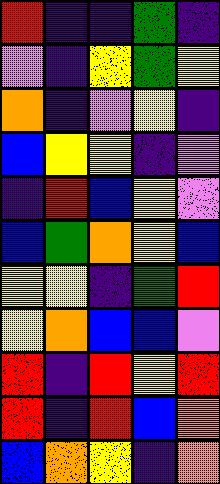[["red", "indigo", "indigo", "green", "indigo"], ["violet", "indigo", "yellow", "green", "yellow"], ["orange", "indigo", "violet", "yellow", "indigo"], ["blue", "yellow", "yellow", "indigo", "violet"], ["indigo", "red", "blue", "yellow", "violet"], ["blue", "green", "orange", "yellow", "blue"], ["yellow", "yellow", "indigo", "green", "red"], ["yellow", "orange", "blue", "blue", "violet"], ["red", "indigo", "red", "yellow", "red"], ["red", "indigo", "red", "blue", "orange"], ["blue", "orange", "yellow", "indigo", "orange"]]